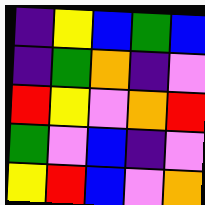[["indigo", "yellow", "blue", "green", "blue"], ["indigo", "green", "orange", "indigo", "violet"], ["red", "yellow", "violet", "orange", "red"], ["green", "violet", "blue", "indigo", "violet"], ["yellow", "red", "blue", "violet", "orange"]]